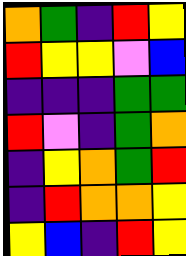[["orange", "green", "indigo", "red", "yellow"], ["red", "yellow", "yellow", "violet", "blue"], ["indigo", "indigo", "indigo", "green", "green"], ["red", "violet", "indigo", "green", "orange"], ["indigo", "yellow", "orange", "green", "red"], ["indigo", "red", "orange", "orange", "yellow"], ["yellow", "blue", "indigo", "red", "yellow"]]